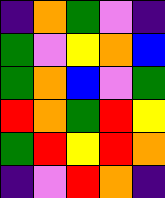[["indigo", "orange", "green", "violet", "indigo"], ["green", "violet", "yellow", "orange", "blue"], ["green", "orange", "blue", "violet", "green"], ["red", "orange", "green", "red", "yellow"], ["green", "red", "yellow", "red", "orange"], ["indigo", "violet", "red", "orange", "indigo"]]